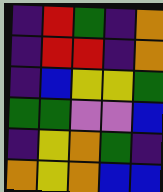[["indigo", "red", "green", "indigo", "orange"], ["indigo", "red", "red", "indigo", "orange"], ["indigo", "blue", "yellow", "yellow", "green"], ["green", "green", "violet", "violet", "blue"], ["indigo", "yellow", "orange", "green", "indigo"], ["orange", "yellow", "orange", "blue", "blue"]]